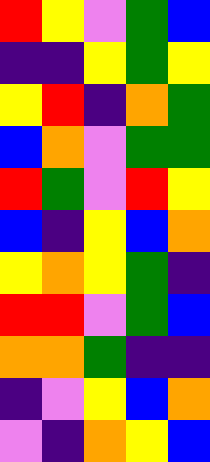[["red", "yellow", "violet", "green", "blue"], ["indigo", "indigo", "yellow", "green", "yellow"], ["yellow", "red", "indigo", "orange", "green"], ["blue", "orange", "violet", "green", "green"], ["red", "green", "violet", "red", "yellow"], ["blue", "indigo", "yellow", "blue", "orange"], ["yellow", "orange", "yellow", "green", "indigo"], ["red", "red", "violet", "green", "blue"], ["orange", "orange", "green", "indigo", "indigo"], ["indigo", "violet", "yellow", "blue", "orange"], ["violet", "indigo", "orange", "yellow", "blue"]]